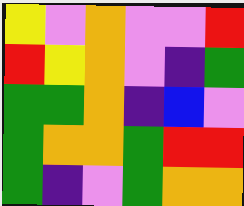[["yellow", "violet", "orange", "violet", "violet", "red"], ["red", "yellow", "orange", "violet", "indigo", "green"], ["green", "green", "orange", "indigo", "blue", "violet"], ["green", "orange", "orange", "green", "red", "red"], ["green", "indigo", "violet", "green", "orange", "orange"]]